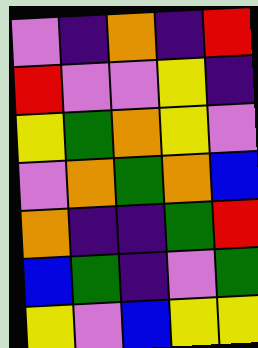[["violet", "indigo", "orange", "indigo", "red"], ["red", "violet", "violet", "yellow", "indigo"], ["yellow", "green", "orange", "yellow", "violet"], ["violet", "orange", "green", "orange", "blue"], ["orange", "indigo", "indigo", "green", "red"], ["blue", "green", "indigo", "violet", "green"], ["yellow", "violet", "blue", "yellow", "yellow"]]